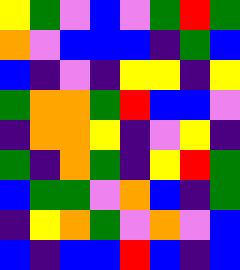[["yellow", "green", "violet", "blue", "violet", "green", "red", "green"], ["orange", "violet", "blue", "blue", "blue", "indigo", "green", "blue"], ["blue", "indigo", "violet", "indigo", "yellow", "yellow", "indigo", "yellow"], ["green", "orange", "orange", "green", "red", "blue", "blue", "violet"], ["indigo", "orange", "orange", "yellow", "indigo", "violet", "yellow", "indigo"], ["green", "indigo", "orange", "green", "indigo", "yellow", "red", "green"], ["blue", "green", "green", "violet", "orange", "blue", "indigo", "green"], ["indigo", "yellow", "orange", "green", "violet", "orange", "violet", "blue"], ["blue", "indigo", "blue", "blue", "red", "blue", "indigo", "blue"]]